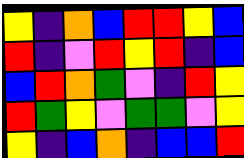[["yellow", "indigo", "orange", "blue", "red", "red", "yellow", "blue"], ["red", "indigo", "violet", "red", "yellow", "red", "indigo", "blue"], ["blue", "red", "orange", "green", "violet", "indigo", "red", "yellow"], ["red", "green", "yellow", "violet", "green", "green", "violet", "yellow"], ["yellow", "indigo", "blue", "orange", "indigo", "blue", "blue", "red"]]